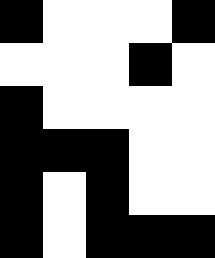[["black", "white", "white", "white", "black"], ["white", "white", "white", "black", "white"], ["black", "white", "white", "white", "white"], ["black", "black", "black", "white", "white"], ["black", "white", "black", "white", "white"], ["black", "white", "black", "black", "black"]]